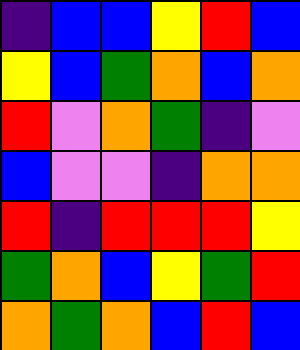[["indigo", "blue", "blue", "yellow", "red", "blue"], ["yellow", "blue", "green", "orange", "blue", "orange"], ["red", "violet", "orange", "green", "indigo", "violet"], ["blue", "violet", "violet", "indigo", "orange", "orange"], ["red", "indigo", "red", "red", "red", "yellow"], ["green", "orange", "blue", "yellow", "green", "red"], ["orange", "green", "orange", "blue", "red", "blue"]]